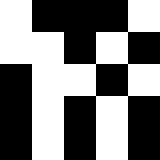[["white", "black", "black", "black", "white"], ["white", "white", "black", "white", "black"], ["black", "white", "white", "black", "white"], ["black", "white", "black", "white", "black"], ["black", "white", "black", "white", "black"]]